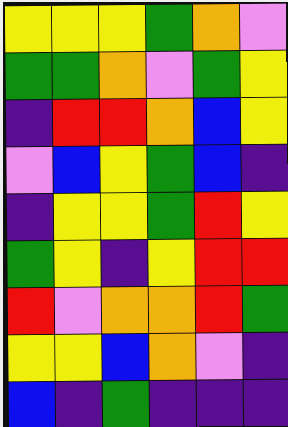[["yellow", "yellow", "yellow", "green", "orange", "violet"], ["green", "green", "orange", "violet", "green", "yellow"], ["indigo", "red", "red", "orange", "blue", "yellow"], ["violet", "blue", "yellow", "green", "blue", "indigo"], ["indigo", "yellow", "yellow", "green", "red", "yellow"], ["green", "yellow", "indigo", "yellow", "red", "red"], ["red", "violet", "orange", "orange", "red", "green"], ["yellow", "yellow", "blue", "orange", "violet", "indigo"], ["blue", "indigo", "green", "indigo", "indigo", "indigo"]]